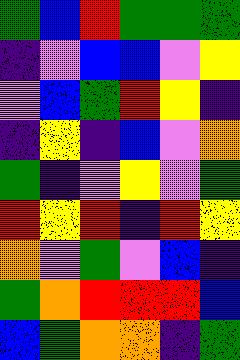[["green", "blue", "red", "green", "green", "green"], ["indigo", "violet", "blue", "blue", "violet", "yellow"], ["violet", "blue", "green", "red", "yellow", "indigo"], ["indigo", "yellow", "indigo", "blue", "violet", "orange"], ["green", "indigo", "violet", "yellow", "violet", "green"], ["red", "yellow", "red", "indigo", "red", "yellow"], ["orange", "violet", "green", "violet", "blue", "indigo"], ["green", "orange", "red", "red", "red", "blue"], ["blue", "green", "orange", "orange", "indigo", "green"]]